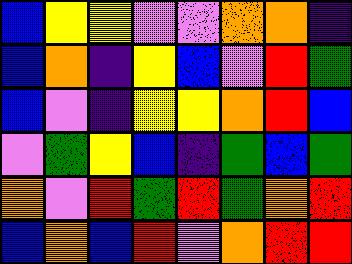[["blue", "yellow", "yellow", "violet", "violet", "orange", "orange", "indigo"], ["blue", "orange", "indigo", "yellow", "blue", "violet", "red", "green"], ["blue", "violet", "indigo", "yellow", "yellow", "orange", "red", "blue"], ["violet", "green", "yellow", "blue", "indigo", "green", "blue", "green"], ["orange", "violet", "red", "green", "red", "green", "orange", "red"], ["blue", "orange", "blue", "red", "violet", "orange", "red", "red"]]